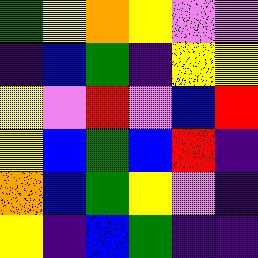[["green", "yellow", "orange", "yellow", "violet", "violet"], ["indigo", "blue", "green", "indigo", "yellow", "yellow"], ["yellow", "violet", "red", "violet", "blue", "red"], ["yellow", "blue", "green", "blue", "red", "indigo"], ["orange", "blue", "green", "yellow", "violet", "indigo"], ["yellow", "indigo", "blue", "green", "indigo", "indigo"]]